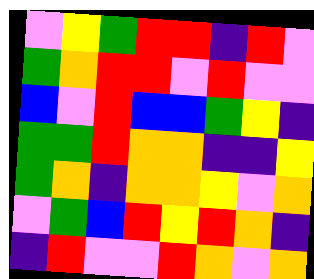[["violet", "yellow", "green", "red", "red", "indigo", "red", "violet"], ["green", "orange", "red", "red", "violet", "red", "violet", "violet"], ["blue", "violet", "red", "blue", "blue", "green", "yellow", "indigo"], ["green", "green", "red", "orange", "orange", "indigo", "indigo", "yellow"], ["green", "orange", "indigo", "orange", "orange", "yellow", "violet", "orange"], ["violet", "green", "blue", "red", "yellow", "red", "orange", "indigo"], ["indigo", "red", "violet", "violet", "red", "orange", "violet", "orange"]]